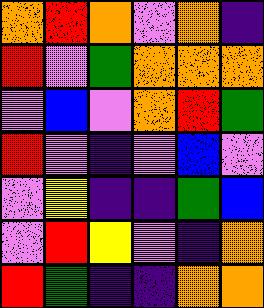[["orange", "red", "orange", "violet", "orange", "indigo"], ["red", "violet", "green", "orange", "orange", "orange"], ["violet", "blue", "violet", "orange", "red", "green"], ["red", "violet", "indigo", "violet", "blue", "violet"], ["violet", "yellow", "indigo", "indigo", "green", "blue"], ["violet", "red", "yellow", "violet", "indigo", "orange"], ["red", "green", "indigo", "indigo", "orange", "orange"]]